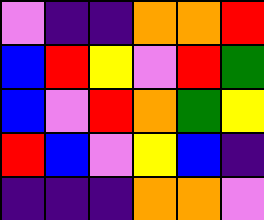[["violet", "indigo", "indigo", "orange", "orange", "red"], ["blue", "red", "yellow", "violet", "red", "green"], ["blue", "violet", "red", "orange", "green", "yellow"], ["red", "blue", "violet", "yellow", "blue", "indigo"], ["indigo", "indigo", "indigo", "orange", "orange", "violet"]]